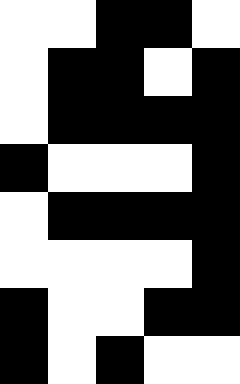[["white", "white", "black", "black", "white"], ["white", "black", "black", "white", "black"], ["white", "black", "black", "black", "black"], ["black", "white", "white", "white", "black"], ["white", "black", "black", "black", "black"], ["white", "white", "white", "white", "black"], ["black", "white", "white", "black", "black"], ["black", "white", "black", "white", "white"]]